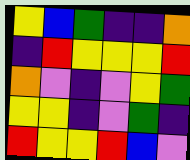[["yellow", "blue", "green", "indigo", "indigo", "orange"], ["indigo", "red", "yellow", "yellow", "yellow", "red"], ["orange", "violet", "indigo", "violet", "yellow", "green"], ["yellow", "yellow", "indigo", "violet", "green", "indigo"], ["red", "yellow", "yellow", "red", "blue", "violet"]]